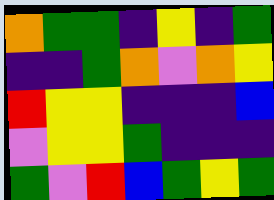[["orange", "green", "green", "indigo", "yellow", "indigo", "green"], ["indigo", "indigo", "green", "orange", "violet", "orange", "yellow"], ["red", "yellow", "yellow", "indigo", "indigo", "indigo", "blue"], ["violet", "yellow", "yellow", "green", "indigo", "indigo", "indigo"], ["green", "violet", "red", "blue", "green", "yellow", "green"]]